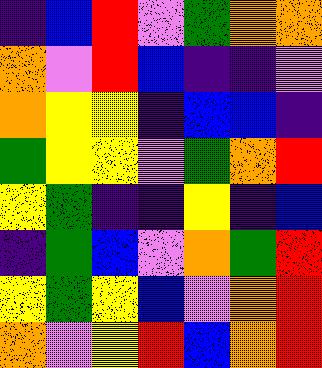[["indigo", "blue", "red", "violet", "green", "orange", "orange"], ["orange", "violet", "red", "blue", "indigo", "indigo", "violet"], ["orange", "yellow", "yellow", "indigo", "blue", "blue", "indigo"], ["green", "yellow", "yellow", "violet", "green", "orange", "red"], ["yellow", "green", "indigo", "indigo", "yellow", "indigo", "blue"], ["indigo", "green", "blue", "violet", "orange", "green", "red"], ["yellow", "green", "yellow", "blue", "violet", "orange", "red"], ["orange", "violet", "yellow", "red", "blue", "orange", "red"]]